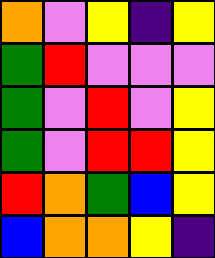[["orange", "violet", "yellow", "indigo", "yellow"], ["green", "red", "violet", "violet", "violet"], ["green", "violet", "red", "violet", "yellow"], ["green", "violet", "red", "red", "yellow"], ["red", "orange", "green", "blue", "yellow"], ["blue", "orange", "orange", "yellow", "indigo"]]